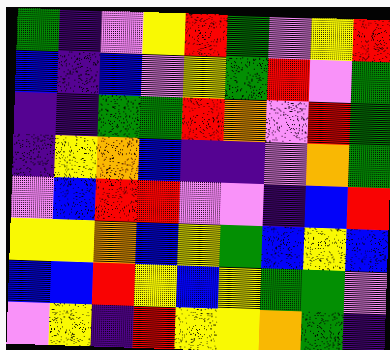[["green", "indigo", "violet", "yellow", "red", "green", "violet", "yellow", "red"], ["blue", "indigo", "blue", "violet", "yellow", "green", "red", "violet", "green"], ["indigo", "indigo", "green", "green", "red", "orange", "violet", "red", "green"], ["indigo", "yellow", "orange", "blue", "indigo", "indigo", "violet", "orange", "green"], ["violet", "blue", "red", "red", "violet", "violet", "indigo", "blue", "red"], ["yellow", "yellow", "orange", "blue", "yellow", "green", "blue", "yellow", "blue"], ["blue", "blue", "red", "yellow", "blue", "yellow", "green", "green", "violet"], ["violet", "yellow", "indigo", "red", "yellow", "yellow", "orange", "green", "indigo"]]